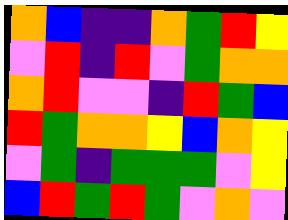[["orange", "blue", "indigo", "indigo", "orange", "green", "red", "yellow"], ["violet", "red", "indigo", "red", "violet", "green", "orange", "orange"], ["orange", "red", "violet", "violet", "indigo", "red", "green", "blue"], ["red", "green", "orange", "orange", "yellow", "blue", "orange", "yellow"], ["violet", "green", "indigo", "green", "green", "green", "violet", "yellow"], ["blue", "red", "green", "red", "green", "violet", "orange", "violet"]]